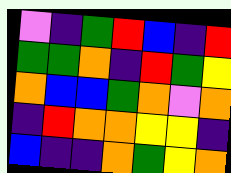[["violet", "indigo", "green", "red", "blue", "indigo", "red"], ["green", "green", "orange", "indigo", "red", "green", "yellow"], ["orange", "blue", "blue", "green", "orange", "violet", "orange"], ["indigo", "red", "orange", "orange", "yellow", "yellow", "indigo"], ["blue", "indigo", "indigo", "orange", "green", "yellow", "orange"]]